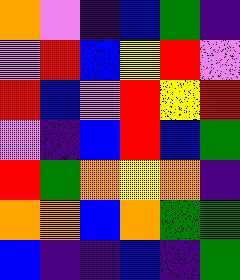[["orange", "violet", "indigo", "blue", "green", "indigo"], ["violet", "red", "blue", "yellow", "red", "violet"], ["red", "blue", "violet", "red", "yellow", "red"], ["violet", "indigo", "blue", "red", "blue", "green"], ["red", "green", "orange", "yellow", "orange", "indigo"], ["orange", "orange", "blue", "orange", "green", "green"], ["blue", "indigo", "indigo", "blue", "indigo", "green"]]